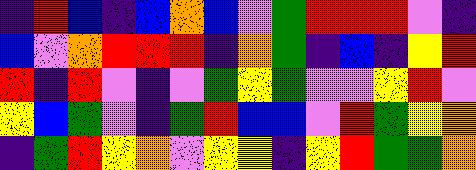[["indigo", "red", "blue", "indigo", "blue", "orange", "blue", "violet", "green", "red", "red", "red", "violet", "indigo"], ["blue", "violet", "orange", "red", "red", "red", "indigo", "orange", "green", "indigo", "blue", "indigo", "yellow", "red"], ["red", "indigo", "red", "violet", "indigo", "violet", "green", "yellow", "green", "violet", "violet", "yellow", "red", "violet"], ["yellow", "blue", "green", "violet", "indigo", "green", "red", "blue", "blue", "violet", "red", "green", "yellow", "orange"], ["indigo", "green", "red", "yellow", "orange", "violet", "yellow", "yellow", "indigo", "yellow", "red", "green", "green", "orange"]]